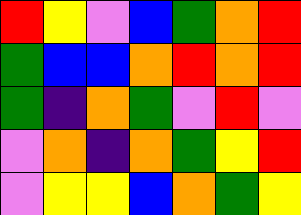[["red", "yellow", "violet", "blue", "green", "orange", "red"], ["green", "blue", "blue", "orange", "red", "orange", "red"], ["green", "indigo", "orange", "green", "violet", "red", "violet"], ["violet", "orange", "indigo", "orange", "green", "yellow", "red"], ["violet", "yellow", "yellow", "blue", "orange", "green", "yellow"]]